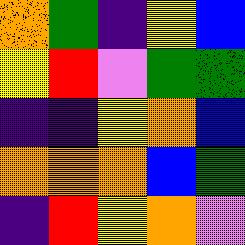[["orange", "green", "indigo", "yellow", "blue"], ["yellow", "red", "violet", "green", "green"], ["indigo", "indigo", "yellow", "orange", "blue"], ["orange", "orange", "orange", "blue", "green"], ["indigo", "red", "yellow", "orange", "violet"]]